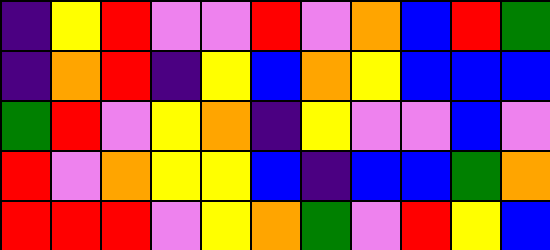[["indigo", "yellow", "red", "violet", "violet", "red", "violet", "orange", "blue", "red", "green"], ["indigo", "orange", "red", "indigo", "yellow", "blue", "orange", "yellow", "blue", "blue", "blue"], ["green", "red", "violet", "yellow", "orange", "indigo", "yellow", "violet", "violet", "blue", "violet"], ["red", "violet", "orange", "yellow", "yellow", "blue", "indigo", "blue", "blue", "green", "orange"], ["red", "red", "red", "violet", "yellow", "orange", "green", "violet", "red", "yellow", "blue"]]